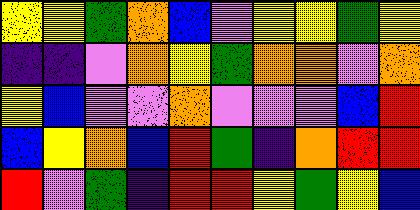[["yellow", "yellow", "green", "orange", "blue", "violet", "yellow", "yellow", "green", "yellow"], ["indigo", "indigo", "violet", "orange", "yellow", "green", "orange", "orange", "violet", "orange"], ["yellow", "blue", "violet", "violet", "orange", "violet", "violet", "violet", "blue", "red"], ["blue", "yellow", "orange", "blue", "red", "green", "indigo", "orange", "red", "red"], ["red", "violet", "green", "indigo", "red", "red", "yellow", "green", "yellow", "blue"]]